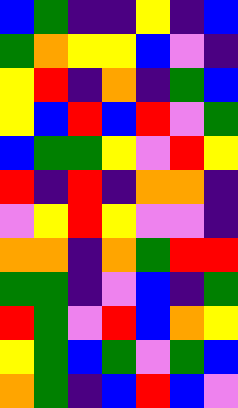[["blue", "green", "indigo", "indigo", "yellow", "indigo", "blue"], ["green", "orange", "yellow", "yellow", "blue", "violet", "indigo"], ["yellow", "red", "indigo", "orange", "indigo", "green", "blue"], ["yellow", "blue", "red", "blue", "red", "violet", "green"], ["blue", "green", "green", "yellow", "violet", "red", "yellow"], ["red", "indigo", "red", "indigo", "orange", "orange", "indigo"], ["violet", "yellow", "red", "yellow", "violet", "violet", "indigo"], ["orange", "orange", "indigo", "orange", "green", "red", "red"], ["green", "green", "indigo", "violet", "blue", "indigo", "green"], ["red", "green", "violet", "red", "blue", "orange", "yellow"], ["yellow", "green", "blue", "green", "violet", "green", "blue"], ["orange", "green", "indigo", "blue", "red", "blue", "violet"]]